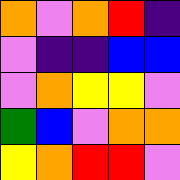[["orange", "violet", "orange", "red", "indigo"], ["violet", "indigo", "indigo", "blue", "blue"], ["violet", "orange", "yellow", "yellow", "violet"], ["green", "blue", "violet", "orange", "orange"], ["yellow", "orange", "red", "red", "violet"]]